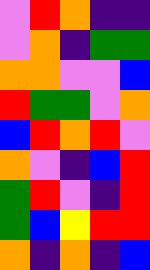[["violet", "red", "orange", "indigo", "indigo"], ["violet", "orange", "indigo", "green", "green"], ["orange", "orange", "violet", "violet", "blue"], ["red", "green", "green", "violet", "orange"], ["blue", "red", "orange", "red", "violet"], ["orange", "violet", "indigo", "blue", "red"], ["green", "red", "violet", "indigo", "red"], ["green", "blue", "yellow", "red", "red"], ["orange", "indigo", "orange", "indigo", "blue"]]